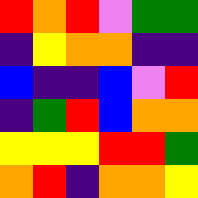[["red", "orange", "red", "violet", "green", "green"], ["indigo", "yellow", "orange", "orange", "indigo", "indigo"], ["blue", "indigo", "indigo", "blue", "violet", "red"], ["indigo", "green", "red", "blue", "orange", "orange"], ["yellow", "yellow", "yellow", "red", "red", "green"], ["orange", "red", "indigo", "orange", "orange", "yellow"]]